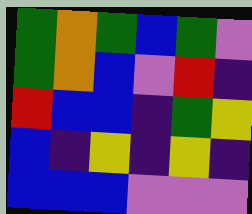[["green", "orange", "green", "blue", "green", "violet"], ["green", "orange", "blue", "violet", "red", "indigo"], ["red", "blue", "blue", "indigo", "green", "yellow"], ["blue", "indigo", "yellow", "indigo", "yellow", "indigo"], ["blue", "blue", "blue", "violet", "violet", "violet"]]